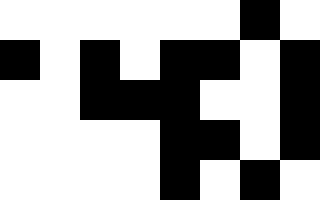[["white", "white", "white", "white", "white", "white", "black", "white"], ["black", "white", "black", "white", "black", "black", "white", "black"], ["white", "white", "black", "black", "black", "white", "white", "black"], ["white", "white", "white", "white", "black", "black", "white", "black"], ["white", "white", "white", "white", "black", "white", "black", "white"]]